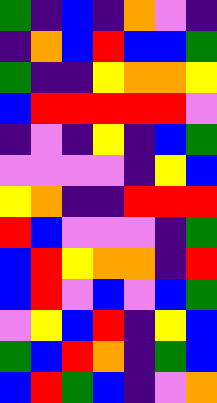[["green", "indigo", "blue", "indigo", "orange", "violet", "indigo"], ["indigo", "orange", "blue", "red", "blue", "blue", "green"], ["green", "indigo", "indigo", "yellow", "orange", "orange", "yellow"], ["blue", "red", "red", "red", "red", "red", "violet"], ["indigo", "violet", "indigo", "yellow", "indigo", "blue", "green"], ["violet", "violet", "violet", "violet", "indigo", "yellow", "blue"], ["yellow", "orange", "indigo", "indigo", "red", "red", "red"], ["red", "blue", "violet", "violet", "violet", "indigo", "green"], ["blue", "red", "yellow", "orange", "orange", "indigo", "red"], ["blue", "red", "violet", "blue", "violet", "blue", "green"], ["violet", "yellow", "blue", "red", "indigo", "yellow", "blue"], ["green", "blue", "red", "orange", "indigo", "green", "blue"], ["blue", "red", "green", "blue", "indigo", "violet", "orange"]]